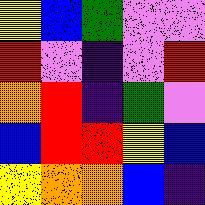[["yellow", "blue", "green", "violet", "violet"], ["red", "violet", "indigo", "violet", "red"], ["orange", "red", "indigo", "green", "violet"], ["blue", "red", "red", "yellow", "blue"], ["yellow", "orange", "orange", "blue", "indigo"]]